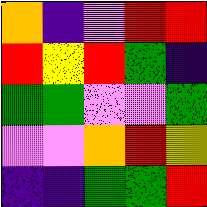[["orange", "indigo", "violet", "red", "red"], ["red", "yellow", "red", "green", "indigo"], ["green", "green", "violet", "violet", "green"], ["violet", "violet", "orange", "red", "yellow"], ["indigo", "indigo", "green", "green", "red"]]